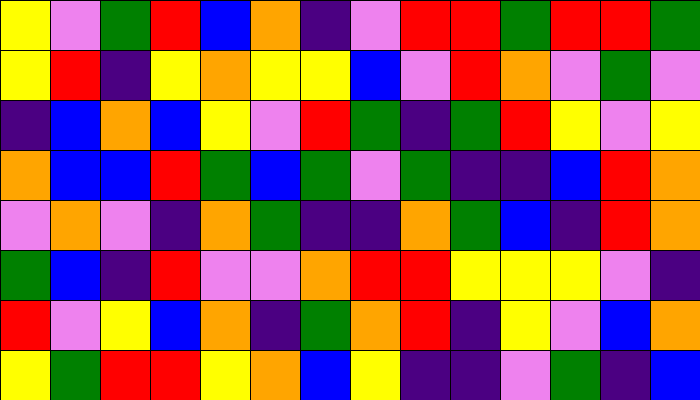[["yellow", "violet", "green", "red", "blue", "orange", "indigo", "violet", "red", "red", "green", "red", "red", "green"], ["yellow", "red", "indigo", "yellow", "orange", "yellow", "yellow", "blue", "violet", "red", "orange", "violet", "green", "violet"], ["indigo", "blue", "orange", "blue", "yellow", "violet", "red", "green", "indigo", "green", "red", "yellow", "violet", "yellow"], ["orange", "blue", "blue", "red", "green", "blue", "green", "violet", "green", "indigo", "indigo", "blue", "red", "orange"], ["violet", "orange", "violet", "indigo", "orange", "green", "indigo", "indigo", "orange", "green", "blue", "indigo", "red", "orange"], ["green", "blue", "indigo", "red", "violet", "violet", "orange", "red", "red", "yellow", "yellow", "yellow", "violet", "indigo"], ["red", "violet", "yellow", "blue", "orange", "indigo", "green", "orange", "red", "indigo", "yellow", "violet", "blue", "orange"], ["yellow", "green", "red", "red", "yellow", "orange", "blue", "yellow", "indigo", "indigo", "violet", "green", "indigo", "blue"]]